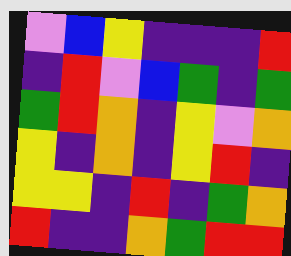[["violet", "blue", "yellow", "indigo", "indigo", "indigo", "red"], ["indigo", "red", "violet", "blue", "green", "indigo", "green"], ["green", "red", "orange", "indigo", "yellow", "violet", "orange"], ["yellow", "indigo", "orange", "indigo", "yellow", "red", "indigo"], ["yellow", "yellow", "indigo", "red", "indigo", "green", "orange"], ["red", "indigo", "indigo", "orange", "green", "red", "red"]]